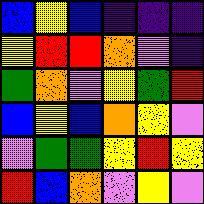[["blue", "yellow", "blue", "indigo", "indigo", "indigo"], ["yellow", "red", "red", "orange", "violet", "indigo"], ["green", "orange", "violet", "yellow", "green", "red"], ["blue", "yellow", "blue", "orange", "yellow", "violet"], ["violet", "green", "green", "yellow", "red", "yellow"], ["red", "blue", "orange", "violet", "yellow", "violet"]]